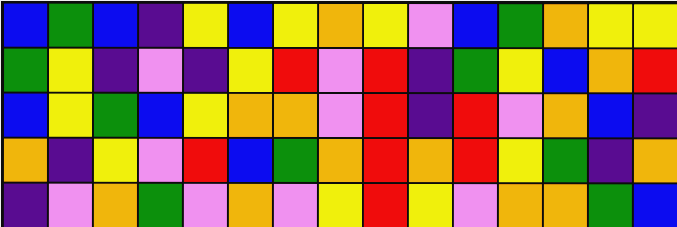[["blue", "green", "blue", "indigo", "yellow", "blue", "yellow", "orange", "yellow", "violet", "blue", "green", "orange", "yellow", "yellow"], ["green", "yellow", "indigo", "violet", "indigo", "yellow", "red", "violet", "red", "indigo", "green", "yellow", "blue", "orange", "red"], ["blue", "yellow", "green", "blue", "yellow", "orange", "orange", "violet", "red", "indigo", "red", "violet", "orange", "blue", "indigo"], ["orange", "indigo", "yellow", "violet", "red", "blue", "green", "orange", "red", "orange", "red", "yellow", "green", "indigo", "orange"], ["indigo", "violet", "orange", "green", "violet", "orange", "violet", "yellow", "red", "yellow", "violet", "orange", "orange", "green", "blue"]]